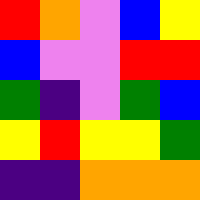[["red", "orange", "violet", "blue", "yellow"], ["blue", "violet", "violet", "red", "red"], ["green", "indigo", "violet", "green", "blue"], ["yellow", "red", "yellow", "yellow", "green"], ["indigo", "indigo", "orange", "orange", "orange"]]